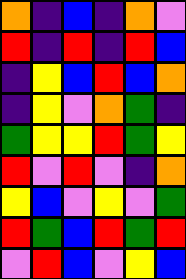[["orange", "indigo", "blue", "indigo", "orange", "violet"], ["red", "indigo", "red", "indigo", "red", "blue"], ["indigo", "yellow", "blue", "red", "blue", "orange"], ["indigo", "yellow", "violet", "orange", "green", "indigo"], ["green", "yellow", "yellow", "red", "green", "yellow"], ["red", "violet", "red", "violet", "indigo", "orange"], ["yellow", "blue", "violet", "yellow", "violet", "green"], ["red", "green", "blue", "red", "green", "red"], ["violet", "red", "blue", "violet", "yellow", "blue"]]